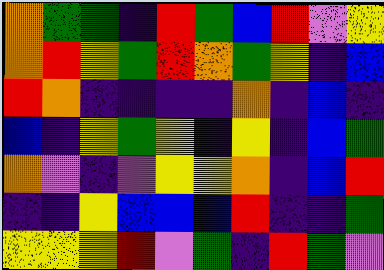[["orange", "green", "green", "indigo", "red", "green", "blue", "red", "violet", "yellow"], ["orange", "red", "yellow", "green", "red", "orange", "green", "yellow", "indigo", "blue"], ["red", "orange", "indigo", "indigo", "indigo", "indigo", "orange", "indigo", "blue", "indigo"], ["blue", "indigo", "yellow", "green", "yellow", "indigo", "yellow", "indigo", "blue", "green"], ["orange", "violet", "indigo", "violet", "yellow", "yellow", "orange", "indigo", "blue", "red"], ["indigo", "indigo", "yellow", "blue", "blue", "blue", "red", "indigo", "indigo", "green"], ["yellow", "yellow", "yellow", "red", "violet", "green", "indigo", "red", "green", "violet"]]